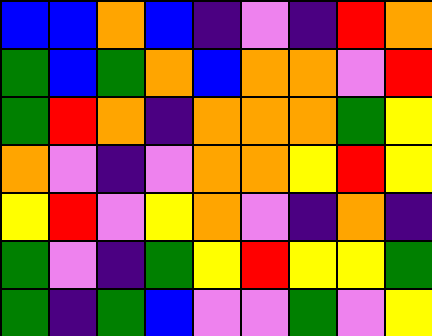[["blue", "blue", "orange", "blue", "indigo", "violet", "indigo", "red", "orange"], ["green", "blue", "green", "orange", "blue", "orange", "orange", "violet", "red"], ["green", "red", "orange", "indigo", "orange", "orange", "orange", "green", "yellow"], ["orange", "violet", "indigo", "violet", "orange", "orange", "yellow", "red", "yellow"], ["yellow", "red", "violet", "yellow", "orange", "violet", "indigo", "orange", "indigo"], ["green", "violet", "indigo", "green", "yellow", "red", "yellow", "yellow", "green"], ["green", "indigo", "green", "blue", "violet", "violet", "green", "violet", "yellow"]]